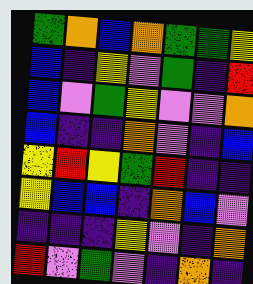[["green", "orange", "blue", "orange", "green", "green", "yellow"], ["blue", "indigo", "yellow", "violet", "green", "indigo", "red"], ["blue", "violet", "green", "yellow", "violet", "violet", "orange"], ["blue", "indigo", "indigo", "orange", "violet", "indigo", "blue"], ["yellow", "red", "yellow", "green", "red", "indigo", "indigo"], ["yellow", "blue", "blue", "indigo", "orange", "blue", "violet"], ["indigo", "indigo", "indigo", "yellow", "violet", "indigo", "orange"], ["red", "violet", "green", "violet", "indigo", "orange", "indigo"]]